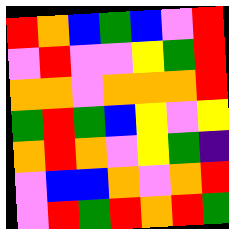[["red", "orange", "blue", "green", "blue", "violet", "red"], ["violet", "red", "violet", "violet", "yellow", "green", "red"], ["orange", "orange", "violet", "orange", "orange", "orange", "red"], ["green", "red", "green", "blue", "yellow", "violet", "yellow"], ["orange", "red", "orange", "violet", "yellow", "green", "indigo"], ["violet", "blue", "blue", "orange", "violet", "orange", "red"], ["violet", "red", "green", "red", "orange", "red", "green"]]